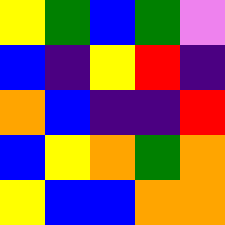[["yellow", "green", "blue", "green", "violet"], ["blue", "indigo", "yellow", "red", "indigo"], ["orange", "blue", "indigo", "indigo", "red"], ["blue", "yellow", "orange", "green", "orange"], ["yellow", "blue", "blue", "orange", "orange"]]